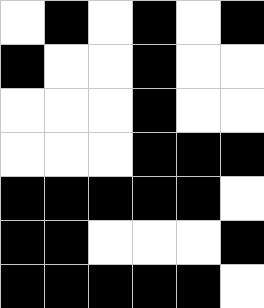[["white", "black", "white", "black", "white", "black"], ["black", "white", "white", "black", "white", "white"], ["white", "white", "white", "black", "white", "white"], ["white", "white", "white", "black", "black", "black"], ["black", "black", "black", "black", "black", "white"], ["black", "black", "white", "white", "white", "black"], ["black", "black", "black", "black", "black", "white"]]